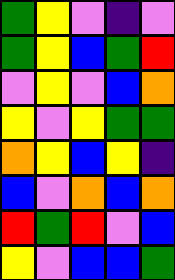[["green", "yellow", "violet", "indigo", "violet"], ["green", "yellow", "blue", "green", "red"], ["violet", "yellow", "violet", "blue", "orange"], ["yellow", "violet", "yellow", "green", "green"], ["orange", "yellow", "blue", "yellow", "indigo"], ["blue", "violet", "orange", "blue", "orange"], ["red", "green", "red", "violet", "blue"], ["yellow", "violet", "blue", "blue", "green"]]